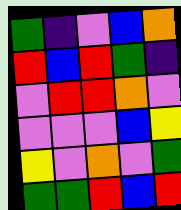[["green", "indigo", "violet", "blue", "orange"], ["red", "blue", "red", "green", "indigo"], ["violet", "red", "red", "orange", "violet"], ["violet", "violet", "violet", "blue", "yellow"], ["yellow", "violet", "orange", "violet", "green"], ["green", "green", "red", "blue", "red"]]